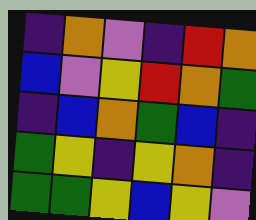[["indigo", "orange", "violet", "indigo", "red", "orange"], ["blue", "violet", "yellow", "red", "orange", "green"], ["indigo", "blue", "orange", "green", "blue", "indigo"], ["green", "yellow", "indigo", "yellow", "orange", "indigo"], ["green", "green", "yellow", "blue", "yellow", "violet"]]